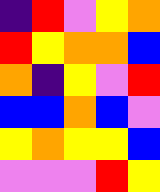[["indigo", "red", "violet", "yellow", "orange"], ["red", "yellow", "orange", "orange", "blue"], ["orange", "indigo", "yellow", "violet", "red"], ["blue", "blue", "orange", "blue", "violet"], ["yellow", "orange", "yellow", "yellow", "blue"], ["violet", "violet", "violet", "red", "yellow"]]